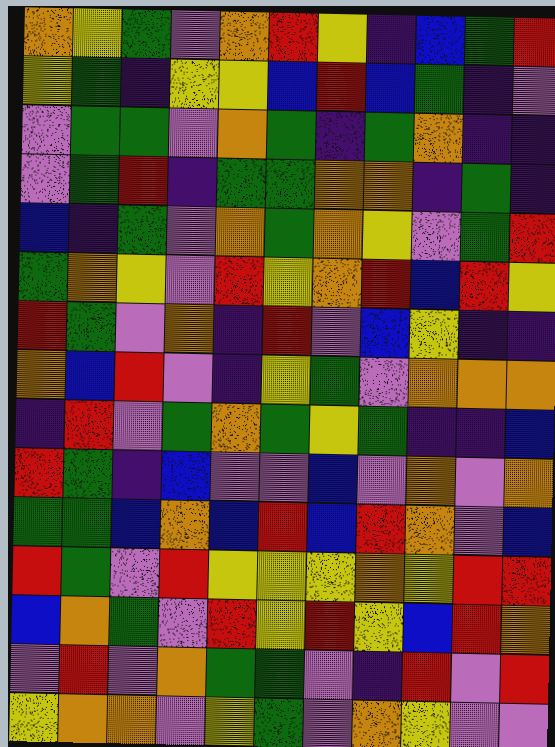[["orange", "yellow", "green", "violet", "orange", "red", "yellow", "indigo", "blue", "green", "red"], ["yellow", "green", "indigo", "yellow", "yellow", "blue", "red", "blue", "green", "indigo", "violet"], ["violet", "green", "green", "violet", "orange", "green", "indigo", "green", "orange", "indigo", "indigo"], ["violet", "green", "red", "indigo", "green", "green", "orange", "orange", "indigo", "green", "indigo"], ["blue", "indigo", "green", "violet", "orange", "green", "orange", "yellow", "violet", "green", "red"], ["green", "orange", "yellow", "violet", "red", "yellow", "orange", "red", "blue", "red", "yellow"], ["red", "green", "violet", "orange", "indigo", "red", "violet", "blue", "yellow", "indigo", "indigo"], ["orange", "blue", "red", "violet", "indigo", "yellow", "green", "violet", "orange", "orange", "orange"], ["indigo", "red", "violet", "green", "orange", "green", "yellow", "green", "indigo", "indigo", "blue"], ["red", "green", "indigo", "blue", "violet", "violet", "blue", "violet", "orange", "violet", "orange"], ["green", "green", "blue", "orange", "blue", "red", "blue", "red", "orange", "violet", "blue"], ["red", "green", "violet", "red", "yellow", "yellow", "yellow", "orange", "yellow", "red", "red"], ["blue", "orange", "green", "violet", "red", "yellow", "red", "yellow", "blue", "red", "orange"], ["violet", "red", "violet", "orange", "green", "green", "violet", "indigo", "red", "violet", "red"], ["yellow", "orange", "orange", "violet", "yellow", "green", "violet", "orange", "yellow", "violet", "violet"]]